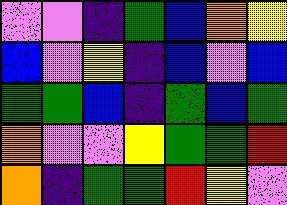[["violet", "violet", "indigo", "green", "blue", "orange", "yellow"], ["blue", "violet", "yellow", "indigo", "blue", "violet", "blue"], ["green", "green", "blue", "indigo", "green", "blue", "green"], ["orange", "violet", "violet", "yellow", "green", "green", "red"], ["orange", "indigo", "green", "green", "red", "yellow", "violet"]]